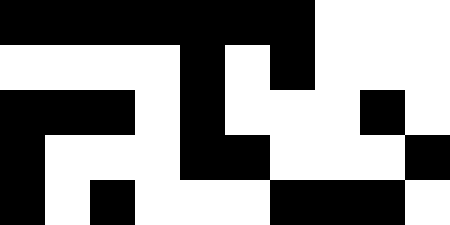[["black", "black", "black", "black", "black", "black", "black", "white", "white", "white"], ["white", "white", "white", "white", "black", "white", "black", "white", "white", "white"], ["black", "black", "black", "white", "black", "white", "white", "white", "black", "white"], ["black", "white", "white", "white", "black", "black", "white", "white", "white", "black"], ["black", "white", "black", "white", "white", "white", "black", "black", "black", "white"]]